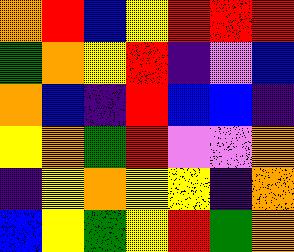[["orange", "red", "blue", "yellow", "red", "red", "red"], ["green", "orange", "yellow", "red", "indigo", "violet", "blue"], ["orange", "blue", "indigo", "red", "blue", "blue", "indigo"], ["yellow", "orange", "green", "red", "violet", "violet", "orange"], ["indigo", "yellow", "orange", "yellow", "yellow", "indigo", "orange"], ["blue", "yellow", "green", "yellow", "red", "green", "orange"]]